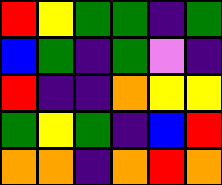[["red", "yellow", "green", "green", "indigo", "green"], ["blue", "green", "indigo", "green", "violet", "indigo"], ["red", "indigo", "indigo", "orange", "yellow", "yellow"], ["green", "yellow", "green", "indigo", "blue", "red"], ["orange", "orange", "indigo", "orange", "red", "orange"]]